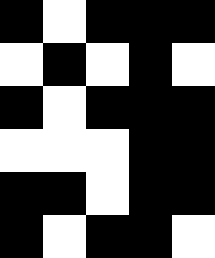[["black", "white", "black", "black", "black"], ["white", "black", "white", "black", "white"], ["black", "white", "black", "black", "black"], ["white", "white", "white", "black", "black"], ["black", "black", "white", "black", "black"], ["black", "white", "black", "black", "white"]]